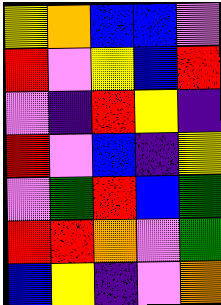[["yellow", "orange", "blue", "blue", "violet"], ["red", "violet", "yellow", "blue", "red"], ["violet", "indigo", "red", "yellow", "indigo"], ["red", "violet", "blue", "indigo", "yellow"], ["violet", "green", "red", "blue", "green"], ["red", "red", "orange", "violet", "green"], ["blue", "yellow", "indigo", "violet", "orange"]]